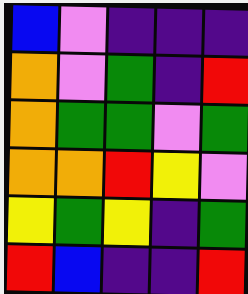[["blue", "violet", "indigo", "indigo", "indigo"], ["orange", "violet", "green", "indigo", "red"], ["orange", "green", "green", "violet", "green"], ["orange", "orange", "red", "yellow", "violet"], ["yellow", "green", "yellow", "indigo", "green"], ["red", "blue", "indigo", "indigo", "red"]]